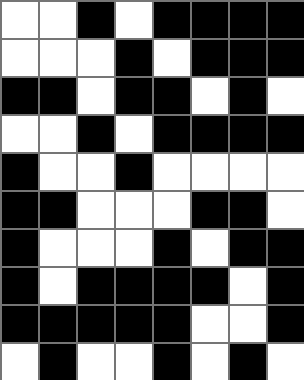[["white", "white", "black", "white", "black", "black", "black", "black"], ["white", "white", "white", "black", "white", "black", "black", "black"], ["black", "black", "white", "black", "black", "white", "black", "white"], ["white", "white", "black", "white", "black", "black", "black", "black"], ["black", "white", "white", "black", "white", "white", "white", "white"], ["black", "black", "white", "white", "white", "black", "black", "white"], ["black", "white", "white", "white", "black", "white", "black", "black"], ["black", "white", "black", "black", "black", "black", "white", "black"], ["black", "black", "black", "black", "black", "white", "white", "black"], ["white", "black", "white", "white", "black", "white", "black", "white"]]